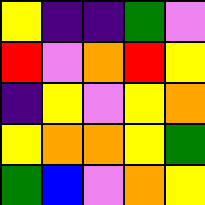[["yellow", "indigo", "indigo", "green", "violet"], ["red", "violet", "orange", "red", "yellow"], ["indigo", "yellow", "violet", "yellow", "orange"], ["yellow", "orange", "orange", "yellow", "green"], ["green", "blue", "violet", "orange", "yellow"]]